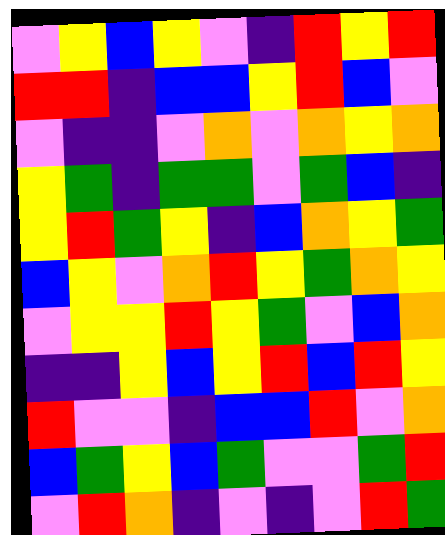[["violet", "yellow", "blue", "yellow", "violet", "indigo", "red", "yellow", "red"], ["red", "red", "indigo", "blue", "blue", "yellow", "red", "blue", "violet"], ["violet", "indigo", "indigo", "violet", "orange", "violet", "orange", "yellow", "orange"], ["yellow", "green", "indigo", "green", "green", "violet", "green", "blue", "indigo"], ["yellow", "red", "green", "yellow", "indigo", "blue", "orange", "yellow", "green"], ["blue", "yellow", "violet", "orange", "red", "yellow", "green", "orange", "yellow"], ["violet", "yellow", "yellow", "red", "yellow", "green", "violet", "blue", "orange"], ["indigo", "indigo", "yellow", "blue", "yellow", "red", "blue", "red", "yellow"], ["red", "violet", "violet", "indigo", "blue", "blue", "red", "violet", "orange"], ["blue", "green", "yellow", "blue", "green", "violet", "violet", "green", "red"], ["violet", "red", "orange", "indigo", "violet", "indigo", "violet", "red", "green"]]